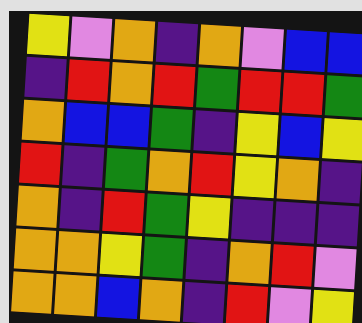[["yellow", "violet", "orange", "indigo", "orange", "violet", "blue", "blue"], ["indigo", "red", "orange", "red", "green", "red", "red", "green"], ["orange", "blue", "blue", "green", "indigo", "yellow", "blue", "yellow"], ["red", "indigo", "green", "orange", "red", "yellow", "orange", "indigo"], ["orange", "indigo", "red", "green", "yellow", "indigo", "indigo", "indigo"], ["orange", "orange", "yellow", "green", "indigo", "orange", "red", "violet"], ["orange", "orange", "blue", "orange", "indigo", "red", "violet", "yellow"]]